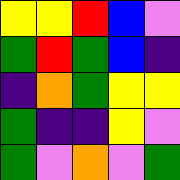[["yellow", "yellow", "red", "blue", "violet"], ["green", "red", "green", "blue", "indigo"], ["indigo", "orange", "green", "yellow", "yellow"], ["green", "indigo", "indigo", "yellow", "violet"], ["green", "violet", "orange", "violet", "green"]]